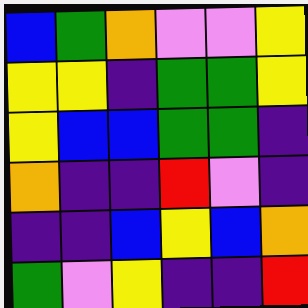[["blue", "green", "orange", "violet", "violet", "yellow"], ["yellow", "yellow", "indigo", "green", "green", "yellow"], ["yellow", "blue", "blue", "green", "green", "indigo"], ["orange", "indigo", "indigo", "red", "violet", "indigo"], ["indigo", "indigo", "blue", "yellow", "blue", "orange"], ["green", "violet", "yellow", "indigo", "indigo", "red"]]